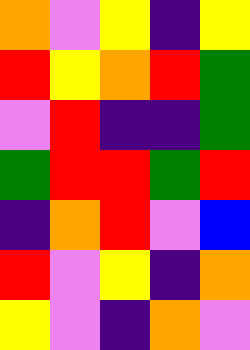[["orange", "violet", "yellow", "indigo", "yellow"], ["red", "yellow", "orange", "red", "green"], ["violet", "red", "indigo", "indigo", "green"], ["green", "red", "red", "green", "red"], ["indigo", "orange", "red", "violet", "blue"], ["red", "violet", "yellow", "indigo", "orange"], ["yellow", "violet", "indigo", "orange", "violet"]]